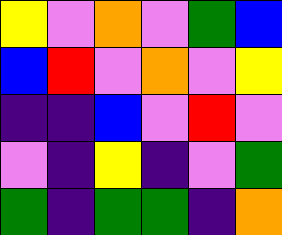[["yellow", "violet", "orange", "violet", "green", "blue"], ["blue", "red", "violet", "orange", "violet", "yellow"], ["indigo", "indigo", "blue", "violet", "red", "violet"], ["violet", "indigo", "yellow", "indigo", "violet", "green"], ["green", "indigo", "green", "green", "indigo", "orange"]]